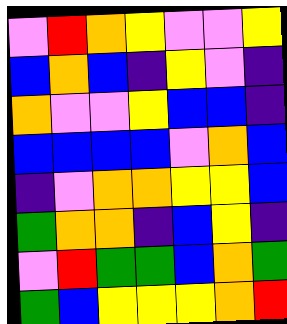[["violet", "red", "orange", "yellow", "violet", "violet", "yellow"], ["blue", "orange", "blue", "indigo", "yellow", "violet", "indigo"], ["orange", "violet", "violet", "yellow", "blue", "blue", "indigo"], ["blue", "blue", "blue", "blue", "violet", "orange", "blue"], ["indigo", "violet", "orange", "orange", "yellow", "yellow", "blue"], ["green", "orange", "orange", "indigo", "blue", "yellow", "indigo"], ["violet", "red", "green", "green", "blue", "orange", "green"], ["green", "blue", "yellow", "yellow", "yellow", "orange", "red"]]